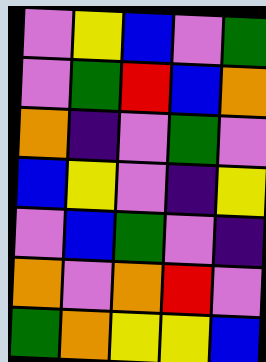[["violet", "yellow", "blue", "violet", "green"], ["violet", "green", "red", "blue", "orange"], ["orange", "indigo", "violet", "green", "violet"], ["blue", "yellow", "violet", "indigo", "yellow"], ["violet", "blue", "green", "violet", "indigo"], ["orange", "violet", "orange", "red", "violet"], ["green", "orange", "yellow", "yellow", "blue"]]